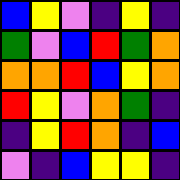[["blue", "yellow", "violet", "indigo", "yellow", "indigo"], ["green", "violet", "blue", "red", "green", "orange"], ["orange", "orange", "red", "blue", "yellow", "orange"], ["red", "yellow", "violet", "orange", "green", "indigo"], ["indigo", "yellow", "red", "orange", "indigo", "blue"], ["violet", "indigo", "blue", "yellow", "yellow", "indigo"]]